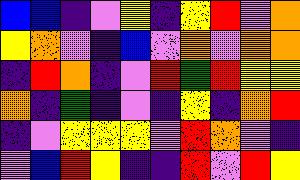[["blue", "blue", "indigo", "violet", "yellow", "indigo", "yellow", "red", "violet", "orange"], ["yellow", "orange", "violet", "indigo", "blue", "violet", "orange", "violet", "orange", "orange"], ["indigo", "red", "orange", "indigo", "violet", "red", "green", "red", "yellow", "yellow"], ["orange", "indigo", "green", "indigo", "violet", "indigo", "yellow", "indigo", "orange", "red"], ["indigo", "violet", "yellow", "yellow", "yellow", "violet", "red", "orange", "violet", "indigo"], ["violet", "blue", "red", "yellow", "indigo", "indigo", "red", "violet", "red", "yellow"]]